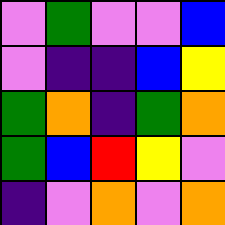[["violet", "green", "violet", "violet", "blue"], ["violet", "indigo", "indigo", "blue", "yellow"], ["green", "orange", "indigo", "green", "orange"], ["green", "blue", "red", "yellow", "violet"], ["indigo", "violet", "orange", "violet", "orange"]]